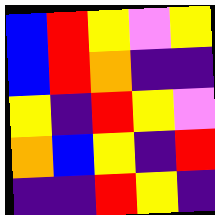[["blue", "red", "yellow", "violet", "yellow"], ["blue", "red", "orange", "indigo", "indigo"], ["yellow", "indigo", "red", "yellow", "violet"], ["orange", "blue", "yellow", "indigo", "red"], ["indigo", "indigo", "red", "yellow", "indigo"]]